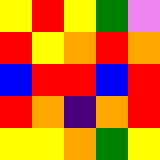[["yellow", "red", "yellow", "green", "violet"], ["red", "yellow", "orange", "red", "orange"], ["blue", "red", "red", "blue", "red"], ["red", "orange", "indigo", "orange", "red"], ["yellow", "yellow", "orange", "green", "yellow"]]